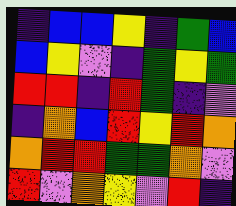[["indigo", "blue", "blue", "yellow", "indigo", "green", "blue"], ["blue", "yellow", "violet", "indigo", "green", "yellow", "green"], ["red", "red", "indigo", "red", "green", "indigo", "violet"], ["indigo", "orange", "blue", "red", "yellow", "red", "orange"], ["orange", "red", "red", "green", "green", "orange", "violet"], ["red", "violet", "orange", "yellow", "violet", "red", "indigo"]]